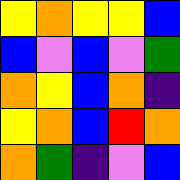[["yellow", "orange", "yellow", "yellow", "blue"], ["blue", "violet", "blue", "violet", "green"], ["orange", "yellow", "blue", "orange", "indigo"], ["yellow", "orange", "blue", "red", "orange"], ["orange", "green", "indigo", "violet", "blue"]]